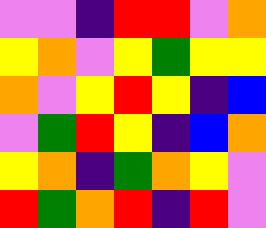[["violet", "violet", "indigo", "red", "red", "violet", "orange"], ["yellow", "orange", "violet", "yellow", "green", "yellow", "yellow"], ["orange", "violet", "yellow", "red", "yellow", "indigo", "blue"], ["violet", "green", "red", "yellow", "indigo", "blue", "orange"], ["yellow", "orange", "indigo", "green", "orange", "yellow", "violet"], ["red", "green", "orange", "red", "indigo", "red", "violet"]]